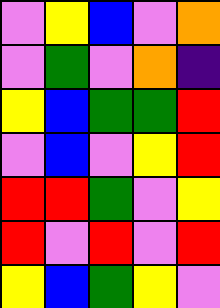[["violet", "yellow", "blue", "violet", "orange"], ["violet", "green", "violet", "orange", "indigo"], ["yellow", "blue", "green", "green", "red"], ["violet", "blue", "violet", "yellow", "red"], ["red", "red", "green", "violet", "yellow"], ["red", "violet", "red", "violet", "red"], ["yellow", "blue", "green", "yellow", "violet"]]